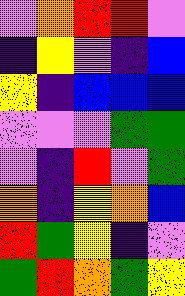[["violet", "orange", "red", "red", "violet"], ["indigo", "yellow", "violet", "indigo", "blue"], ["yellow", "indigo", "blue", "blue", "blue"], ["violet", "violet", "violet", "green", "green"], ["violet", "indigo", "red", "violet", "green"], ["orange", "indigo", "yellow", "orange", "blue"], ["red", "green", "yellow", "indigo", "violet"], ["green", "red", "orange", "green", "yellow"]]